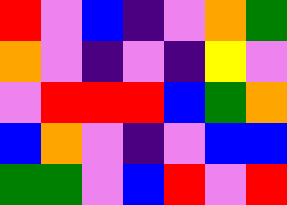[["red", "violet", "blue", "indigo", "violet", "orange", "green"], ["orange", "violet", "indigo", "violet", "indigo", "yellow", "violet"], ["violet", "red", "red", "red", "blue", "green", "orange"], ["blue", "orange", "violet", "indigo", "violet", "blue", "blue"], ["green", "green", "violet", "blue", "red", "violet", "red"]]